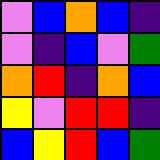[["violet", "blue", "orange", "blue", "indigo"], ["violet", "indigo", "blue", "violet", "green"], ["orange", "red", "indigo", "orange", "blue"], ["yellow", "violet", "red", "red", "indigo"], ["blue", "yellow", "red", "blue", "green"]]